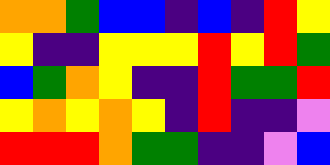[["orange", "orange", "green", "blue", "blue", "indigo", "blue", "indigo", "red", "yellow"], ["yellow", "indigo", "indigo", "yellow", "yellow", "yellow", "red", "yellow", "red", "green"], ["blue", "green", "orange", "yellow", "indigo", "indigo", "red", "green", "green", "red"], ["yellow", "orange", "yellow", "orange", "yellow", "indigo", "red", "indigo", "indigo", "violet"], ["red", "red", "red", "orange", "green", "green", "indigo", "indigo", "violet", "blue"]]